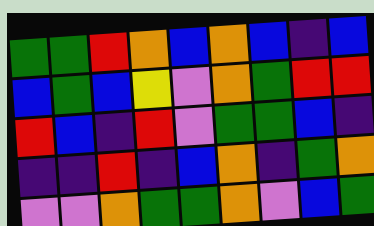[["green", "green", "red", "orange", "blue", "orange", "blue", "indigo", "blue"], ["blue", "green", "blue", "yellow", "violet", "orange", "green", "red", "red"], ["red", "blue", "indigo", "red", "violet", "green", "green", "blue", "indigo"], ["indigo", "indigo", "red", "indigo", "blue", "orange", "indigo", "green", "orange"], ["violet", "violet", "orange", "green", "green", "orange", "violet", "blue", "green"]]